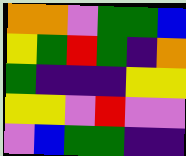[["orange", "orange", "violet", "green", "green", "blue"], ["yellow", "green", "red", "green", "indigo", "orange"], ["green", "indigo", "indigo", "indigo", "yellow", "yellow"], ["yellow", "yellow", "violet", "red", "violet", "violet"], ["violet", "blue", "green", "green", "indigo", "indigo"]]